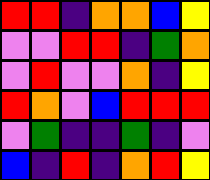[["red", "red", "indigo", "orange", "orange", "blue", "yellow"], ["violet", "violet", "red", "red", "indigo", "green", "orange"], ["violet", "red", "violet", "violet", "orange", "indigo", "yellow"], ["red", "orange", "violet", "blue", "red", "red", "red"], ["violet", "green", "indigo", "indigo", "green", "indigo", "violet"], ["blue", "indigo", "red", "indigo", "orange", "red", "yellow"]]